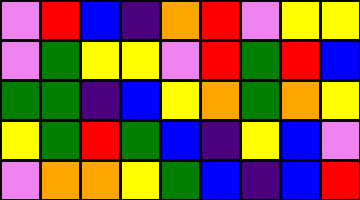[["violet", "red", "blue", "indigo", "orange", "red", "violet", "yellow", "yellow"], ["violet", "green", "yellow", "yellow", "violet", "red", "green", "red", "blue"], ["green", "green", "indigo", "blue", "yellow", "orange", "green", "orange", "yellow"], ["yellow", "green", "red", "green", "blue", "indigo", "yellow", "blue", "violet"], ["violet", "orange", "orange", "yellow", "green", "blue", "indigo", "blue", "red"]]